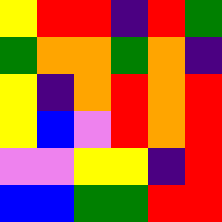[["yellow", "red", "red", "indigo", "red", "green"], ["green", "orange", "orange", "green", "orange", "indigo"], ["yellow", "indigo", "orange", "red", "orange", "red"], ["yellow", "blue", "violet", "red", "orange", "red"], ["violet", "violet", "yellow", "yellow", "indigo", "red"], ["blue", "blue", "green", "green", "red", "red"]]